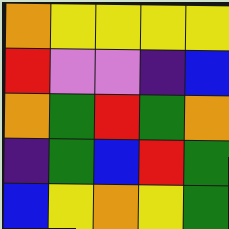[["orange", "yellow", "yellow", "yellow", "yellow"], ["red", "violet", "violet", "indigo", "blue"], ["orange", "green", "red", "green", "orange"], ["indigo", "green", "blue", "red", "green"], ["blue", "yellow", "orange", "yellow", "green"]]